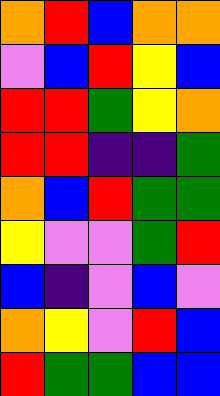[["orange", "red", "blue", "orange", "orange"], ["violet", "blue", "red", "yellow", "blue"], ["red", "red", "green", "yellow", "orange"], ["red", "red", "indigo", "indigo", "green"], ["orange", "blue", "red", "green", "green"], ["yellow", "violet", "violet", "green", "red"], ["blue", "indigo", "violet", "blue", "violet"], ["orange", "yellow", "violet", "red", "blue"], ["red", "green", "green", "blue", "blue"]]